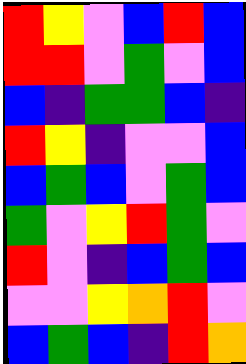[["red", "yellow", "violet", "blue", "red", "blue"], ["red", "red", "violet", "green", "violet", "blue"], ["blue", "indigo", "green", "green", "blue", "indigo"], ["red", "yellow", "indigo", "violet", "violet", "blue"], ["blue", "green", "blue", "violet", "green", "blue"], ["green", "violet", "yellow", "red", "green", "violet"], ["red", "violet", "indigo", "blue", "green", "blue"], ["violet", "violet", "yellow", "orange", "red", "violet"], ["blue", "green", "blue", "indigo", "red", "orange"]]